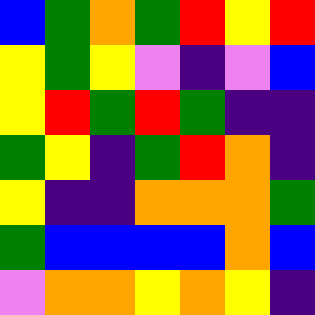[["blue", "green", "orange", "green", "red", "yellow", "red"], ["yellow", "green", "yellow", "violet", "indigo", "violet", "blue"], ["yellow", "red", "green", "red", "green", "indigo", "indigo"], ["green", "yellow", "indigo", "green", "red", "orange", "indigo"], ["yellow", "indigo", "indigo", "orange", "orange", "orange", "green"], ["green", "blue", "blue", "blue", "blue", "orange", "blue"], ["violet", "orange", "orange", "yellow", "orange", "yellow", "indigo"]]